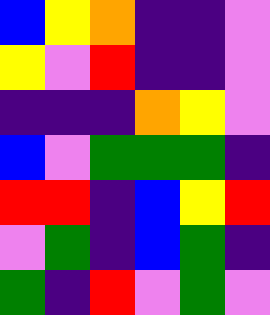[["blue", "yellow", "orange", "indigo", "indigo", "violet"], ["yellow", "violet", "red", "indigo", "indigo", "violet"], ["indigo", "indigo", "indigo", "orange", "yellow", "violet"], ["blue", "violet", "green", "green", "green", "indigo"], ["red", "red", "indigo", "blue", "yellow", "red"], ["violet", "green", "indigo", "blue", "green", "indigo"], ["green", "indigo", "red", "violet", "green", "violet"]]